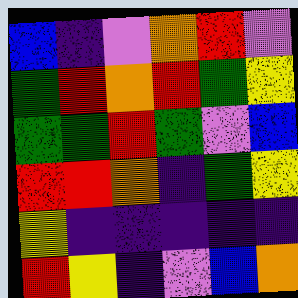[["blue", "indigo", "violet", "orange", "red", "violet"], ["green", "red", "orange", "red", "green", "yellow"], ["green", "green", "red", "green", "violet", "blue"], ["red", "red", "orange", "indigo", "green", "yellow"], ["yellow", "indigo", "indigo", "indigo", "indigo", "indigo"], ["red", "yellow", "indigo", "violet", "blue", "orange"]]